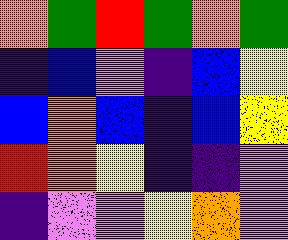[["orange", "green", "red", "green", "orange", "green"], ["indigo", "blue", "violet", "indigo", "blue", "yellow"], ["blue", "orange", "blue", "indigo", "blue", "yellow"], ["red", "orange", "yellow", "indigo", "indigo", "violet"], ["indigo", "violet", "violet", "yellow", "orange", "violet"]]